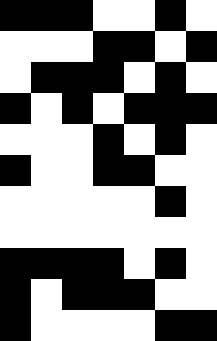[["black", "black", "black", "white", "white", "black", "white"], ["white", "white", "white", "black", "black", "white", "black"], ["white", "black", "black", "black", "white", "black", "white"], ["black", "white", "black", "white", "black", "black", "black"], ["white", "white", "white", "black", "white", "black", "white"], ["black", "white", "white", "black", "black", "white", "white"], ["white", "white", "white", "white", "white", "black", "white"], ["white", "white", "white", "white", "white", "white", "white"], ["black", "black", "black", "black", "white", "black", "white"], ["black", "white", "black", "black", "black", "white", "white"], ["black", "white", "white", "white", "white", "black", "black"]]